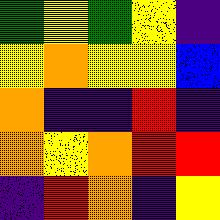[["green", "yellow", "green", "yellow", "indigo"], ["yellow", "orange", "yellow", "yellow", "blue"], ["orange", "indigo", "indigo", "red", "indigo"], ["orange", "yellow", "orange", "red", "red"], ["indigo", "red", "orange", "indigo", "yellow"]]